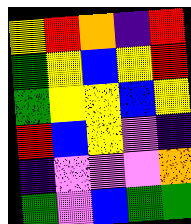[["yellow", "red", "orange", "indigo", "red"], ["green", "yellow", "blue", "yellow", "red"], ["green", "yellow", "yellow", "blue", "yellow"], ["red", "blue", "yellow", "violet", "indigo"], ["indigo", "violet", "violet", "violet", "orange"], ["green", "violet", "blue", "green", "green"]]